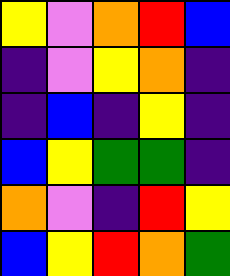[["yellow", "violet", "orange", "red", "blue"], ["indigo", "violet", "yellow", "orange", "indigo"], ["indigo", "blue", "indigo", "yellow", "indigo"], ["blue", "yellow", "green", "green", "indigo"], ["orange", "violet", "indigo", "red", "yellow"], ["blue", "yellow", "red", "orange", "green"]]